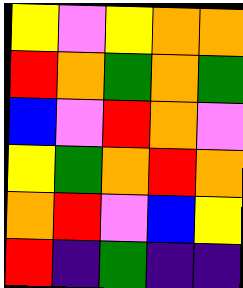[["yellow", "violet", "yellow", "orange", "orange"], ["red", "orange", "green", "orange", "green"], ["blue", "violet", "red", "orange", "violet"], ["yellow", "green", "orange", "red", "orange"], ["orange", "red", "violet", "blue", "yellow"], ["red", "indigo", "green", "indigo", "indigo"]]